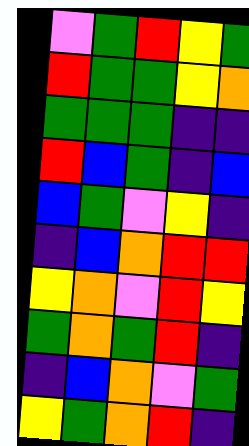[["violet", "green", "red", "yellow", "green"], ["red", "green", "green", "yellow", "orange"], ["green", "green", "green", "indigo", "indigo"], ["red", "blue", "green", "indigo", "blue"], ["blue", "green", "violet", "yellow", "indigo"], ["indigo", "blue", "orange", "red", "red"], ["yellow", "orange", "violet", "red", "yellow"], ["green", "orange", "green", "red", "indigo"], ["indigo", "blue", "orange", "violet", "green"], ["yellow", "green", "orange", "red", "indigo"]]